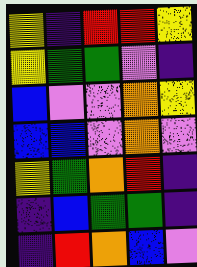[["yellow", "indigo", "red", "red", "yellow"], ["yellow", "green", "green", "violet", "indigo"], ["blue", "violet", "violet", "orange", "yellow"], ["blue", "blue", "violet", "orange", "violet"], ["yellow", "green", "orange", "red", "indigo"], ["indigo", "blue", "green", "green", "indigo"], ["indigo", "red", "orange", "blue", "violet"]]